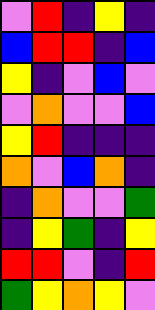[["violet", "red", "indigo", "yellow", "indigo"], ["blue", "red", "red", "indigo", "blue"], ["yellow", "indigo", "violet", "blue", "violet"], ["violet", "orange", "violet", "violet", "blue"], ["yellow", "red", "indigo", "indigo", "indigo"], ["orange", "violet", "blue", "orange", "indigo"], ["indigo", "orange", "violet", "violet", "green"], ["indigo", "yellow", "green", "indigo", "yellow"], ["red", "red", "violet", "indigo", "red"], ["green", "yellow", "orange", "yellow", "violet"]]